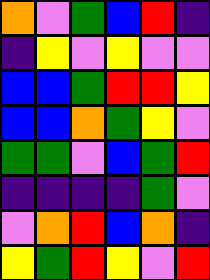[["orange", "violet", "green", "blue", "red", "indigo"], ["indigo", "yellow", "violet", "yellow", "violet", "violet"], ["blue", "blue", "green", "red", "red", "yellow"], ["blue", "blue", "orange", "green", "yellow", "violet"], ["green", "green", "violet", "blue", "green", "red"], ["indigo", "indigo", "indigo", "indigo", "green", "violet"], ["violet", "orange", "red", "blue", "orange", "indigo"], ["yellow", "green", "red", "yellow", "violet", "red"]]